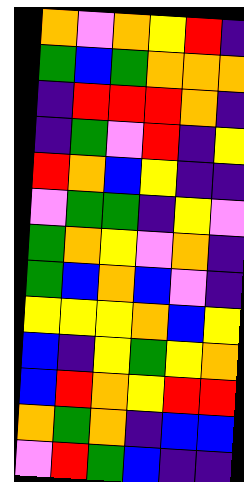[["orange", "violet", "orange", "yellow", "red", "indigo"], ["green", "blue", "green", "orange", "orange", "orange"], ["indigo", "red", "red", "red", "orange", "indigo"], ["indigo", "green", "violet", "red", "indigo", "yellow"], ["red", "orange", "blue", "yellow", "indigo", "indigo"], ["violet", "green", "green", "indigo", "yellow", "violet"], ["green", "orange", "yellow", "violet", "orange", "indigo"], ["green", "blue", "orange", "blue", "violet", "indigo"], ["yellow", "yellow", "yellow", "orange", "blue", "yellow"], ["blue", "indigo", "yellow", "green", "yellow", "orange"], ["blue", "red", "orange", "yellow", "red", "red"], ["orange", "green", "orange", "indigo", "blue", "blue"], ["violet", "red", "green", "blue", "indigo", "indigo"]]